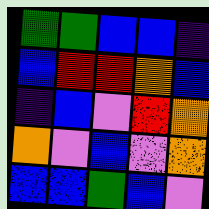[["green", "green", "blue", "blue", "indigo"], ["blue", "red", "red", "orange", "blue"], ["indigo", "blue", "violet", "red", "orange"], ["orange", "violet", "blue", "violet", "orange"], ["blue", "blue", "green", "blue", "violet"]]